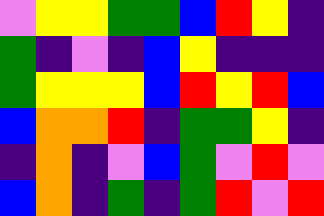[["violet", "yellow", "yellow", "green", "green", "blue", "red", "yellow", "indigo"], ["green", "indigo", "violet", "indigo", "blue", "yellow", "indigo", "indigo", "indigo"], ["green", "yellow", "yellow", "yellow", "blue", "red", "yellow", "red", "blue"], ["blue", "orange", "orange", "red", "indigo", "green", "green", "yellow", "indigo"], ["indigo", "orange", "indigo", "violet", "blue", "green", "violet", "red", "violet"], ["blue", "orange", "indigo", "green", "indigo", "green", "red", "violet", "red"]]